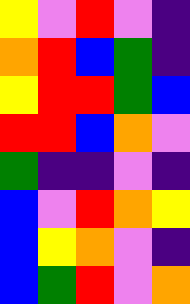[["yellow", "violet", "red", "violet", "indigo"], ["orange", "red", "blue", "green", "indigo"], ["yellow", "red", "red", "green", "blue"], ["red", "red", "blue", "orange", "violet"], ["green", "indigo", "indigo", "violet", "indigo"], ["blue", "violet", "red", "orange", "yellow"], ["blue", "yellow", "orange", "violet", "indigo"], ["blue", "green", "red", "violet", "orange"]]